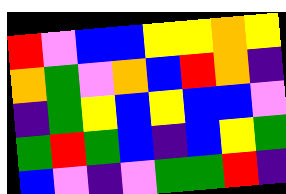[["red", "violet", "blue", "blue", "yellow", "yellow", "orange", "yellow"], ["orange", "green", "violet", "orange", "blue", "red", "orange", "indigo"], ["indigo", "green", "yellow", "blue", "yellow", "blue", "blue", "violet"], ["green", "red", "green", "blue", "indigo", "blue", "yellow", "green"], ["blue", "violet", "indigo", "violet", "green", "green", "red", "indigo"]]